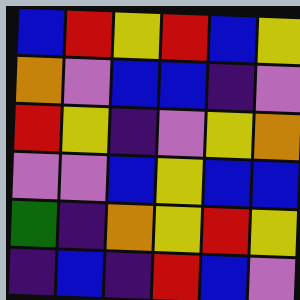[["blue", "red", "yellow", "red", "blue", "yellow"], ["orange", "violet", "blue", "blue", "indigo", "violet"], ["red", "yellow", "indigo", "violet", "yellow", "orange"], ["violet", "violet", "blue", "yellow", "blue", "blue"], ["green", "indigo", "orange", "yellow", "red", "yellow"], ["indigo", "blue", "indigo", "red", "blue", "violet"]]